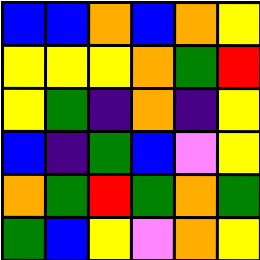[["blue", "blue", "orange", "blue", "orange", "yellow"], ["yellow", "yellow", "yellow", "orange", "green", "red"], ["yellow", "green", "indigo", "orange", "indigo", "yellow"], ["blue", "indigo", "green", "blue", "violet", "yellow"], ["orange", "green", "red", "green", "orange", "green"], ["green", "blue", "yellow", "violet", "orange", "yellow"]]